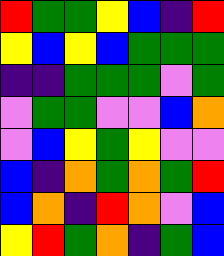[["red", "green", "green", "yellow", "blue", "indigo", "red"], ["yellow", "blue", "yellow", "blue", "green", "green", "green"], ["indigo", "indigo", "green", "green", "green", "violet", "green"], ["violet", "green", "green", "violet", "violet", "blue", "orange"], ["violet", "blue", "yellow", "green", "yellow", "violet", "violet"], ["blue", "indigo", "orange", "green", "orange", "green", "red"], ["blue", "orange", "indigo", "red", "orange", "violet", "blue"], ["yellow", "red", "green", "orange", "indigo", "green", "blue"]]